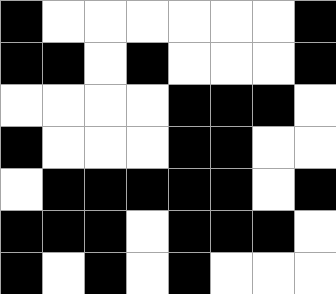[["black", "white", "white", "white", "white", "white", "white", "black"], ["black", "black", "white", "black", "white", "white", "white", "black"], ["white", "white", "white", "white", "black", "black", "black", "white"], ["black", "white", "white", "white", "black", "black", "white", "white"], ["white", "black", "black", "black", "black", "black", "white", "black"], ["black", "black", "black", "white", "black", "black", "black", "white"], ["black", "white", "black", "white", "black", "white", "white", "white"]]